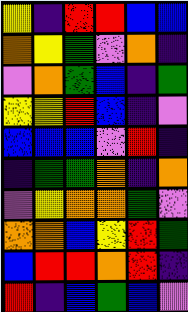[["yellow", "indigo", "red", "red", "blue", "blue"], ["orange", "yellow", "green", "violet", "orange", "indigo"], ["violet", "orange", "green", "blue", "indigo", "green"], ["yellow", "yellow", "red", "blue", "indigo", "violet"], ["blue", "blue", "blue", "violet", "red", "indigo"], ["indigo", "green", "green", "orange", "indigo", "orange"], ["violet", "yellow", "orange", "orange", "green", "violet"], ["orange", "orange", "blue", "yellow", "red", "green"], ["blue", "red", "red", "orange", "red", "indigo"], ["red", "indigo", "blue", "green", "blue", "violet"]]